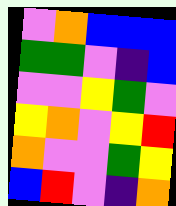[["violet", "orange", "blue", "blue", "blue"], ["green", "green", "violet", "indigo", "blue"], ["violet", "violet", "yellow", "green", "violet"], ["yellow", "orange", "violet", "yellow", "red"], ["orange", "violet", "violet", "green", "yellow"], ["blue", "red", "violet", "indigo", "orange"]]